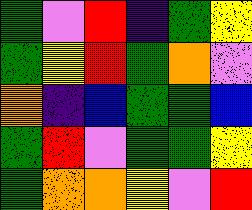[["green", "violet", "red", "indigo", "green", "yellow"], ["green", "yellow", "red", "green", "orange", "violet"], ["orange", "indigo", "blue", "green", "green", "blue"], ["green", "red", "violet", "green", "green", "yellow"], ["green", "orange", "orange", "yellow", "violet", "red"]]